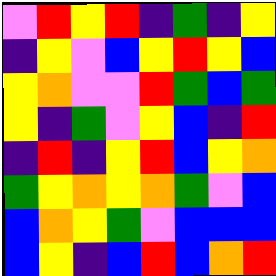[["violet", "red", "yellow", "red", "indigo", "green", "indigo", "yellow"], ["indigo", "yellow", "violet", "blue", "yellow", "red", "yellow", "blue"], ["yellow", "orange", "violet", "violet", "red", "green", "blue", "green"], ["yellow", "indigo", "green", "violet", "yellow", "blue", "indigo", "red"], ["indigo", "red", "indigo", "yellow", "red", "blue", "yellow", "orange"], ["green", "yellow", "orange", "yellow", "orange", "green", "violet", "blue"], ["blue", "orange", "yellow", "green", "violet", "blue", "blue", "blue"], ["blue", "yellow", "indigo", "blue", "red", "blue", "orange", "red"]]